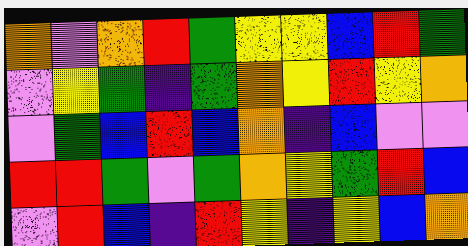[["orange", "violet", "orange", "red", "green", "yellow", "yellow", "blue", "red", "green"], ["violet", "yellow", "green", "indigo", "green", "orange", "yellow", "red", "yellow", "orange"], ["violet", "green", "blue", "red", "blue", "orange", "indigo", "blue", "violet", "violet"], ["red", "red", "green", "violet", "green", "orange", "yellow", "green", "red", "blue"], ["violet", "red", "blue", "indigo", "red", "yellow", "indigo", "yellow", "blue", "orange"]]